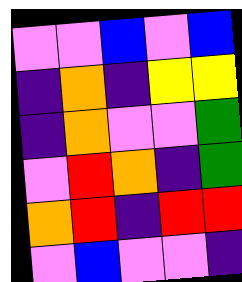[["violet", "violet", "blue", "violet", "blue"], ["indigo", "orange", "indigo", "yellow", "yellow"], ["indigo", "orange", "violet", "violet", "green"], ["violet", "red", "orange", "indigo", "green"], ["orange", "red", "indigo", "red", "red"], ["violet", "blue", "violet", "violet", "indigo"]]